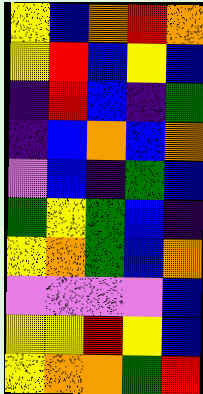[["yellow", "blue", "orange", "red", "orange"], ["yellow", "red", "blue", "yellow", "blue"], ["indigo", "red", "blue", "indigo", "green"], ["indigo", "blue", "orange", "blue", "orange"], ["violet", "blue", "indigo", "green", "blue"], ["green", "yellow", "green", "blue", "indigo"], ["yellow", "orange", "green", "blue", "orange"], ["violet", "violet", "violet", "violet", "blue"], ["yellow", "yellow", "red", "yellow", "blue"], ["yellow", "orange", "orange", "green", "red"]]